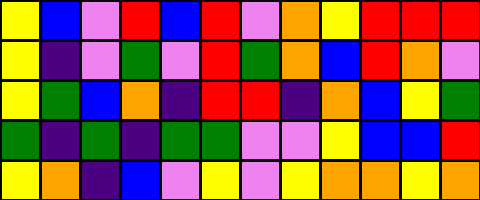[["yellow", "blue", "violet", "red", "blue", "red", "violet", "orange", "yellow", "red", "red", "red"], ["yellow", "indigo", "violet", "green", "violet", "red", "green", "orange", "blue", "red", "orange", "violet"], ["yellow", "green", "blue", "orange", "indigo", "red", "red", "indigo", "orange", "blue", "yellow", "green"], ["green", "indigo", "green", "indigo", "green", "green", "violet", "violet", "yellow", "blue", "blue", "red"], ["yellow", "orange", "indigo", "blue", "violet", "yellow", "violet", "yellow", "orange", "orange", "yellow", "orange"]]